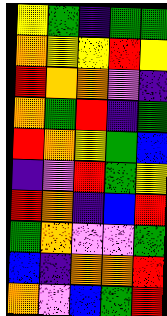[["yellow", "green", "indigo", "green", "green"], ["orange", "yellow", "yellow", "red", "yellow"], ["red", "orange", "orange", "violet", "indigo"], ["orange", "green", "red", "indigo", "green"], ["red", "orange", "yellow", "green", "blue"], ["indigo", "violet", "red", "green", "yellow"], ["red", "orange", "indigo", "blue", "red"], ["green", "orange", "violet", "violet", "green"], ["blue", "indigo", "orange", "orange", "red"], ["orange", "violet", "blue", "green", "red"]]